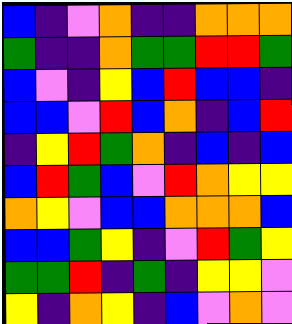[["blue", "indigo", "violet", "orange", "indigo", "indigo", "orange", "orange", "orange"], ["green", "indigo", "indigo", "orange", "green", "green", "red", "red", "green"], ["blue", "violet", "indigo", "yellow", "blue", "red", "blue", "blue", "indigo"], ["blue", "blue", "violet", "red", "blue", "orange", "indigo", "blue", "red"], ["indigo", "yellow", "red", "green", "orange", "indigo", "blue", "indigo", "blue"], ["blue", "red", "green", "blue", "violet", "red", "orange", "yellow", "yellow"], ["orange", "yellow", "violet", "blue", "blue", "orange", "orange", "orange", "blue"], ["blue", "blue", "green", "yellow", "indigo", "violet", "red", "green", "yellow"], ["green", "green", "red", "indigo", "green", "indigo", "yellow", "yellow", "violet"], ["yellow", "indigo", "orange", "yellow", "indigo", "blue", "violet", "orange", "violet"]]